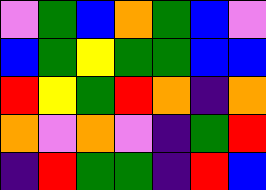[["violet", "green", "blue", "orange", "green", "blue", "violet"], ["blue", "green", "yellow", "green", "green", "blue", "blue"], ["red", "yellow", "green", "red", "orange", "indigo", "orange"], ["orange", "violet", "orange", "violet", "indigo", "green", "red"], ["indigo", "red", "green", "green", "indigo", "red", "blue"]]